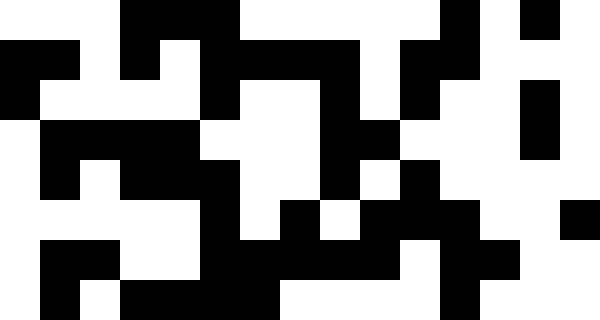[["white", "white", "white", "black", "black", "black", "white", "white", "white", "white", "white", "black", "white", "black", "white"], ["black", "black", "white", "black", "white", "black", "black", "black", "black", "white", "black", "black", "white", "white", "white"], ["black", "white", "white", "white", "white", "black", "white", "white", "black", "white", "black", "white", "white", "black", "white"], ["white", "black", "black", "black", "black", "white", "white", "white", "black", "black", "white", "white", "white", "black", "white"], ["white", "black", "white", "black", "black", "black", "white", "white", "black", "white", "black", "white", "white", "white", "white"], ["white", "white", "white", "white", "white", "black", "white", "black", "white", "black", "black", "black", "white", "white", "black"], ["white", "black", "black", "white", "white", "black", "black", "black", "black", "black", "white", "black", "black", "white", "white"], ["white", "black", "white", "black", "black", "black", "black", "white", "white", "white", "white", "black", "white", "white", "white"]]